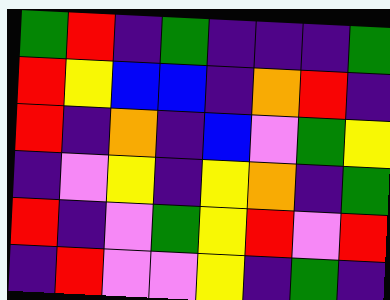[["green", "red", "indigo", "green", "indigo", "indigo", "indigo", "green"], ["red", "yellow", "blue", "blue", "indigo", "orange", "red", "indigo"], ["red", "indigo", "orange", "indigo", "blue", "violet", "green", "yellow"], ["indigo", "violet", "yellow", "indigo", "yellow", "orange", "indigo", "green"], ["red", "indigo", "violet", "green", "yellow", "red", "violet", "red"], ["indigo", "red", "violet", "violet", "yellow", "indigo", "green", "indigo"]]